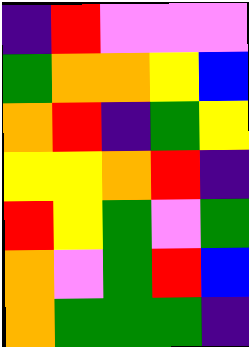[["indigo", "red", "violet", "violet", "violet"], ["green", "orange", "orange", "yellow", "blue"], ["orange", "red", "indigo", "green", "yellow"], ["yellow", "yellow", "orange", "red", "indigo"], ["red", "yellow", "green", "violet", "green"], ["orange", "violet", "green", "red", "blue"], ["orange", "green", "green", "green", "indigo"]]